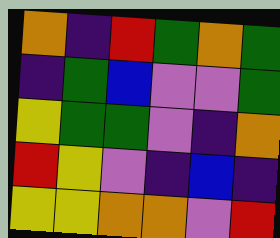[["orange", "indigo", "red", "green", "orange", "green"], ["indigo", "green", "blue", "violet", "violet", "green"], ["yellow", "green", "green", "violet", "indigo", "orange"], ["red", "yellow", "violet", "indigo", "blue", "indigo"], ["yellow", "yellow", "orange", "orange", "violet", "red"]]